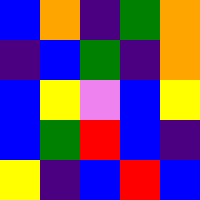[["blue", "orange", "indigo", "green", "orange"], ["indigo", "blue", "green", "indigo", "orange"], ["blue", "yellow", "violet", "blue", "yellow"], ["blue", "green", "red", "blue", "indigo"], ["yellow", "indigo", "blue", "red", "blue"]]